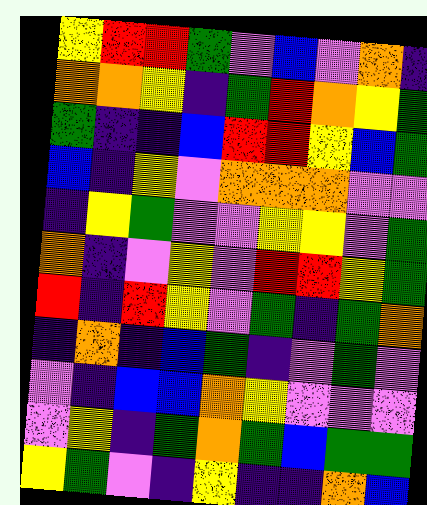[["yellow", "red", "red", "green", "violet", "blue", "violet", "orange", "indigo"], ["orange", "orange", "yellow", "indigo", "green", "red", "orange", "yellow", "green"], ["green", "indigo", "indigo", "blue", "red", "red", "yellow", "blue", "green"], ["blue", "indigo", "yellow", "violet", "orange", "orange", "orange", "violet", "violet"], ["indigo", "yellow", "green", "violet", "violet", "yellow", "yellow", "violet", "green"], ["orange", "indigo", "violet", "yellow", "violet", "red", "red", "yellow", "green"], ["red", "indigo", "red", "yellow", "violet", "green", "indigo", "green", "orange"], ["indigo", "orange", "indigo", "blue", "green", "indigo", "violet", "green", "violet"], ["violet", "indigo", "blue", "blue", "orange", "yellow", "violet", "violet", "violet"], ["violet", "yellow", "indigo", "green", "orange", "green", "blue", "green", "green"], ["yellow", "green", "violet", "indigo", "yellow", "indigo", "indigo", "orange", "blue"]]